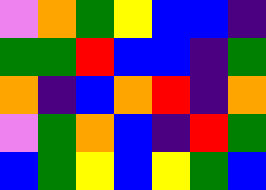[["violet", "orange", "green", "yellow", "blue", "blue", "indigo"], ["green", "green", "red", "blue", "blue", "indigo", "green"], ["orange", "indigo", "blue", "orange", "red", "indigo", "orange"], ["violet", "green", "orange", "blue", "indigo", "red", "green"], ["blue", "green", "yellow", "blue", "yellow", "green", "blue"]]